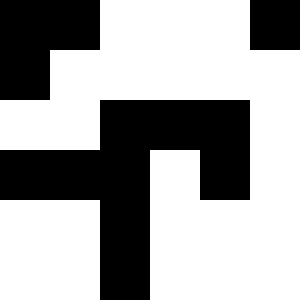[["black", "black", "white", "white", "white", "black"], ["black", "white", "white", "white", "white", "white"], ["white", "white", "black", "black", "black", "white"], ["black", "black", "black", "white", "black", "white"], ["white", "white", "black", "white", "white", "white"], ["white", "white", "black", "white", "white", "white"]]